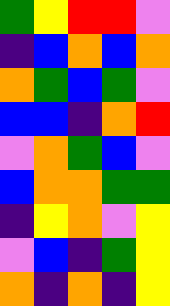[["green", "yellow", "red", "red", "violet"], ["indigo", "blue", "orange", "blue", "orange"], ["orange", "green", "blue", "green", "violet"], ["blue", "blue", "indigo", "orange", "red"], ["violet", "orange", "green", "blue", "violet"], ["blue", "orange", "orange", "green", "green"], ["indigo", "yellow", "orange", "violet", "yellow"], ["violet", "blue", "indigo", "green", "yellow"], ["orange", "indigo", "orange", "indigo", "yellow"]]